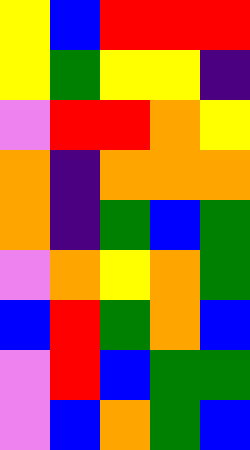[["yellow", "blue", "red", "red", "red"], ["yellow", "green", "yellow", "yellow", "indigo"], ["violet", "red", "red", "orange", "yellow"], ["orange", "indigo", "orange", "orange", "orange"], ["orange", "indigo", "green", "blue", "green"], ["violet", "orange", "yellow", "orange", "green"], ["blue", "red", "green", "orange", "blue"], ["violet", "red", "blue", "green", "green"], ["violet", "blue", "orange", "green", "blue"]]